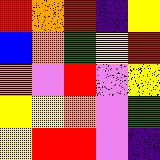[["red", "orange", "red", "indigo", "yellow"], ["blue", "orange", "green", "yellow", "red"], ["orange", "violet", "red", "violet", "yellow"], ["yellow", "yellow", "orange", "violet", "green"], ["yellow", "red", "red", "violet", "indigo"]]